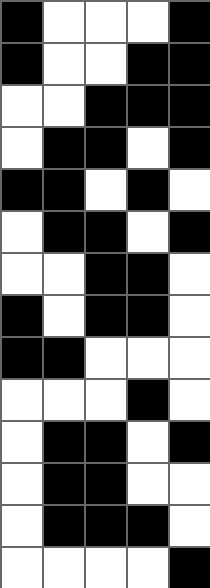[["black", "white", "white", "white", "black"], ["black", "white", "white", "black", "black"], ["white", "white", "black", "black", "black"], ["white", "black", "black", "white", "black"], ["black", "black", "white", "black", "white"], ["white", "black", "black", "white", "black"], ["white", "white", "black", "black", "white"], ["black", "white", "black", "black", "white"], ["black", "black", "white", "white", "white"], ["white", "white", "white", "black", "white"], ["white", "black", "black", "white", "black"], ["white", "black", "black", "white", "white"], ["white", "black", "black", "black", "white"], ["white", "white", "white", "white", "black"]]